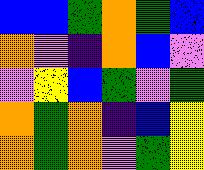[["blue", "blue", "green", "orange", "green", "blue"], ["orange", "violet", "indigo", "orange", "blue", "violet"], ["violet", "yellow", "blue", "green", "violet", "green"], ["orange", "green", "orange", "indigo", "blue", "yellow"], ["orange", "green", "orange", "violet", "green", "yellow"]]